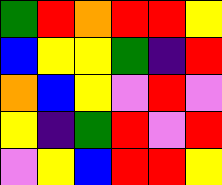[["green", "red", "orange", "red", "red", "yellow"], ["blue", "yellow", "yellow", "green", "indigo", "red"], ["orange", "blue", "yellow", "violet", "red", "violet"], ["yellow", "indigo", "green", "red", "violet", "red"], ["violet", "yellow", "blue", "red", "red", "yellow"]]